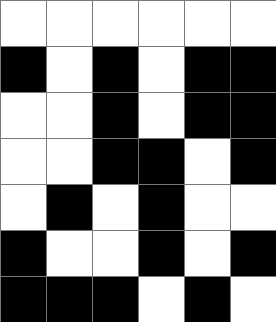[["white", "white", "white", "white", "white", "white"], ["black", "white", "black", "white", "black", "black"], ["white", "white", "black", "white", "black", "black"], ["white", "white", "black", "black", "white", "black"], ["white", "black", "white", "black", "white", "white"], ["black", "white", "white", "black", "white", "black"], ["black", "black", "black", "white", "black", "white"]]